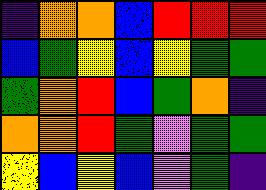[["indigo", "orange", "orange", "blue", "red", "red", "red"], ["blue", "green", "yellow", "blue", "yellow", "green", "green"], ["green", "orange", "red", "blue", "green", "orange", "indigo"], ["orange", "orange", "red", "green", "violet", "green", "green"], ["yellow", "blue", "yellow", "blue", "violet", "green", "indigo"]]